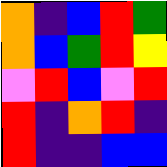[["orange", "indigo", "blue", "red", "green"], ["orange", "blue", "green", "red", "yellow"], ["violet", "red", "blue", "violet", "red"], ["red", "indigo", "orange", "red", "indigo"], ["red", "indigo", "indigo", "blue", "blue"]]